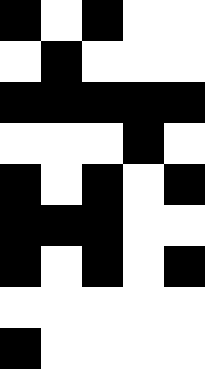[["black", "white", "black", "white", "white"], ["white", "black", "white", "white", "white"], ["black", "black", "black", "black", "black"], ["white", "white", "white", "black", "white"], ["black", "white", "black", "white", "black"], ["black", "black", "black", "white", "white"], ["black", "white", "black", "white", "black"], ["white", "white", "white", "white", "white"], ["black", "white", "white", "white", "white"]]